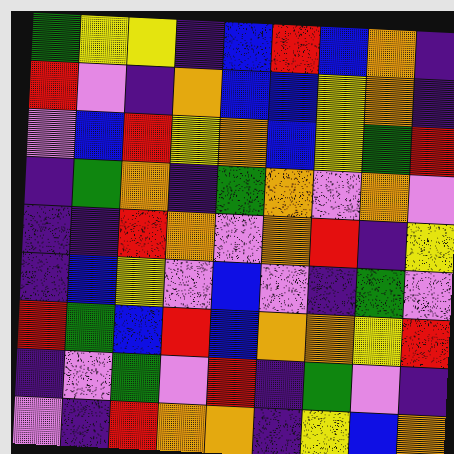[["green", "yellow", "yellow", "indigo", "blue", "red", "blue", "orange", "indigo"], ["red", "violet", "indigo", "orange", "blue", "blue", "yellow", "orange", "indigo"], ["violet", "blue", "red", "yellow", "orange", "blue", "yellow", "green", "red"], ["indigo", "green", "orange", "indigo", "green", "orange", "violet", "orange", "violet"], ["indigo", "indigo", "red", "orange", "violet", "orange", "red", "indigo", "yellow"], ["indigo", "blue", "yellow", "violet", "blue", "violet", "indigo", "green", "violet"], ["red", "green", "blue", "red", "blue", "orange", "orange", "yellow", "red"], ["indigo", "violet", "green", "violet", "red", "indigo", "green", "violet", "indigo"], ["violet", "indigo", "red", "orange", "orange", "indigo", "yellow", "blue", "orange"]]